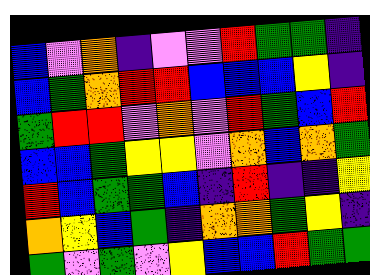[["blue", "violet", "orange", "indigo", "violet", "violet", "red", "green", "green", "indigo"], ["blue", "green", "orange", "red", "red", "blue", "blue", "blue", "yellow", "indigo"], ["green", "red", "red", "violet", "orange", "violet", "red", "green", "blue", "red"], ["blue", "blue", "green", "yellow", "yellow", "violet", "orange", "blue", "orange", "green"], ["red", "blue", "green", "green", "blue", "indigo", "red", "indigo", "indigo", "yellow"], ["orange", "yellow", "blue", "green", "indigo", "orange", "orange", "green", "yellow", "indigo"], ["green", "violet", "green", "violet", "yellow", "blue", "blue", "red", "green", "green"]]